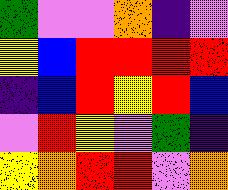[["green", "violet", "violet", "orange", "indigo", "violet"], ["yellow", "blue", "red", "red", "red", "red"], ["indigo", "blue", "red", "yellow", "red", "blue"], ["violet", "red", "yellow", "violet", "green", "indigo"], ["yellow", "orange", "red", "red", "violet", "orange"]]